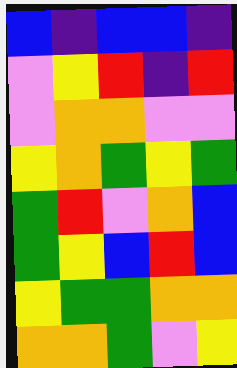[["blue", "indigo", "blue", "blue", "indigo"], ["violet", "yellow", "red", "indigo", "red"], ["violet", "orange", "orange", "violet", "violet"], ["yellow", "orange", "green", "yellow", "green"], ["green", "red", "violet", "orange", "blue"], ["green", "yellow", "blue", "red", "blue"], ["yellow", "green", "green", "orange", "orange"], ["orange", "orange", "green", "violet", "yellow"]]